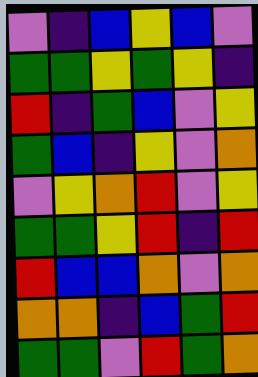[["violet", "indigo", "blue", "yellow", "blue", "violet"], ["green", "green", "yellow", "green", "yellow", "indigo"], ["red", "indigo", "green", "blue", "violet", "yellow"], ["green", "blue", "indigo", "yellow", "violet", "orange"], ["violet", "yellow", "orange", "red", "violet", "yellow"], ["green", "green", "yellow", "red", "indigo", "red"], ["red", "blue", "blue", "orange", "violet", "orange"], ["orange", "orange", "indigo", "blue", "green", "red"], ["green", "green", "violet", "red", "green", "orange"]]